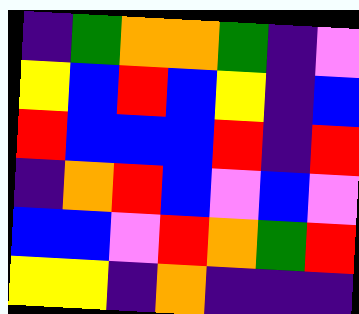[["indigo", "green", "orange", "orange", "green", "indigo", "violet"], ["yellow", "blue", "red", "blue", "yellow", "indigo", "blue"], ["red", "blue", "blue", "blue", "red", "indigo", "red"], ["indigo", "orange", "red", "blue", "violet", "blue", "violet"], ["blue", "blue", "violet", "red", "orange", "green", "red"], ["yellow", "yellow", "indigo", "orange", "indigo", "indigo", "indigo"]]